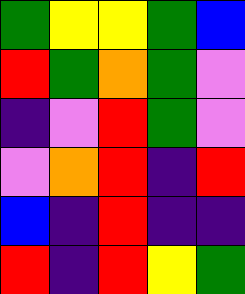[["green", "yellow", "yellow", "green", "blue"], ["red", "green", "orange", "green", "violet"], ["indigo", "violet", "red", "green", "violet"], ["violet", "orange", "red", "indigo", "red"], ["blue", "indigo", "red", "indigo", "indigo"], ["red", "indigo", "red", "yellow", "green"]]